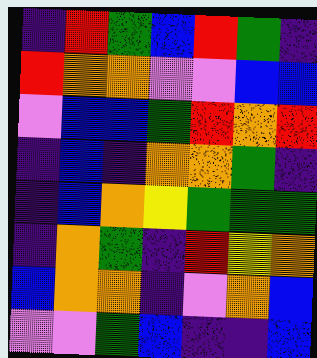[["indigo", "red", "green", "blue", "red", "green", "indigo"], ["red", "orange", "orange", "violet", "violet", "blue", "blue"], ["violet", "blue", "blue", "green", "red", "orange", "red"], ["indigo", "blue", "indigo", "orange", "orange", "green", "indigo"], ["indigo", "blue", "orange", "yellow", "green", "green", "green"], ["indigo", "orange", "green", "indigo", "red", "yellow", "orange"], ["blue", "orange", "orange", "indigo", "violet", "orange", "blue"], ["violet", "violet", "green", "blue", "indigo", "indigo", "blue"]]